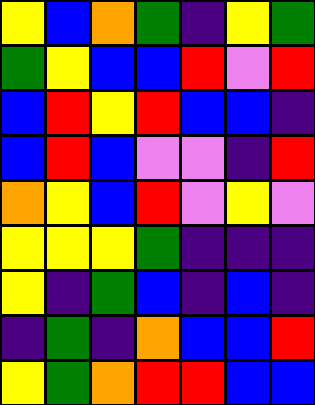[["yellow", "blue", "orange", "green", "indigo", "yellow", "green"], ["green", "yellow", "blue", "blue", "red", "violet", "red"], ["blue", "red", "yellow", "red", "blue", "blue", "indigo"], ["blue", "red", "blue", "violet", "violet", "indigo", "red"], ["orange", "yellow", "blue", "red", "violet", "yellow", "violet"], ["yellow", "yellow", "yellow", "green", "indigo", "indigo", "indigo"], ["yellow", "indigo", "green", "blue", "indigo", "blue", "indigo"], ["indigo", "green", "indigo", "orange", "blue", "blue", "red"], ["yellow", "green", "orange", "red", "red", "blue", "blue"]]